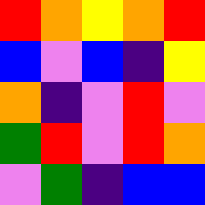[["red", "orange", "yellow", "orange", "red"], ["blue", "violet", "blue", "indigo", "yellow"], ["orange", "indigo", "violet", "red", "violet"], ["green", "red", "violet", "red", "orange"], ["violet", "green", "indigo", "blue", "blue"]]